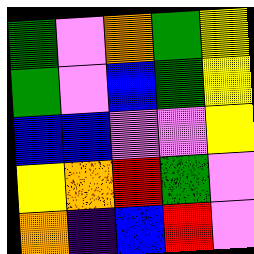[["green", "violet", "orange", "green", "yellow"], ["green", "violet", "blue", "green", "yellow"], ["blue", "blue", "violet", "violet", "yellow"], ["yellow", "orange", "red", "green", "violet"], ["orange", "indigo", "blue", "red", "violet"]]